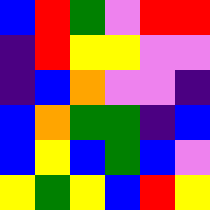[["blue", "red", "green", "violet", "red", "red"], ["indigo", "red", "yellow", "yellow", "violet", "violet"], ["indigo", "blue", "orange", "violet", "violet", "indigo"], ["blue", "orange", "green", "green", "indigo", "blue"], ["blue", "yellow", "blue", "green", "blue", "violet"], ["yellow", "green", "yellow", "blue", "red", "yellow"]]